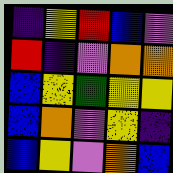[["indigo", "yellow", "red", "blue", "violet"], ["red", "indigo", "violet", "orange", "orange"], ["blue", "yellow", "green", "yellow", "yellow"], ["blue", "orange", "violet", "yellow", "indigo"], ["blue", "yellow", "violet", "orange", "blue"]]